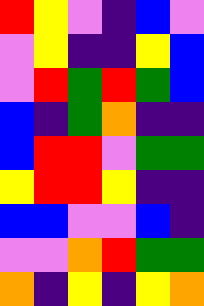[["red", "yellow", "violet", "indigo", "blue", "violet"], ["violet", "yellow", "indigo", "indigo", "yellow", "blue"], ["violet", "red", "green", "red", "green", "blue"], ["blue", "indigo", "green", "orange", "indigo", "indigo"], ["blue", "red", "red", "violet", "green", "green"], ["yellow", "red", "red", "yellow", "indigo", "indigo"], ["blue", "blue", "violet", "violet", "blue", "indigo"], ["violet", "violet", "orange", "red", "green", "green"], ["orange", "indigo", "yellow", "indigo", "yellow", "orange"]]